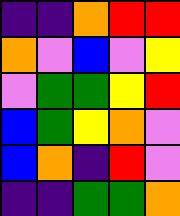[["indigo", "indigo", "orange", "red", "red"], ["orange", "violet", "blue", "violet", "yellow"], ["violet", "green", "green", "yellow", "red"], ["blue", "green", "yellow", "orange", "violet"], ["blue", "orange", "indigo", "red", "violet"], ["indigo", "indigo", "green", "green", "orange"]]